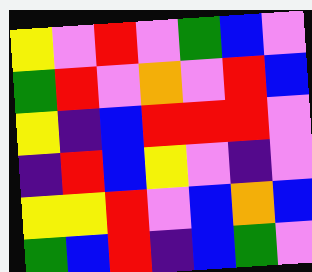[["yellow", "violet", "red", "violet", "green", "blue", "violet"], ["green", "red", "violet", "orange", "violet", "red", "blue"], ["yellow", "indigo", "blue", "red", "red", "red", "violet"], ["indigo", "red", "blue", "yellow", "violet", "indigo", "violet"], ["yellow", "yellow", "red", "violet", "blue", "orange", "blue"], ["green", "blue", "red", "indigo", "blue", "green", "violet"]]